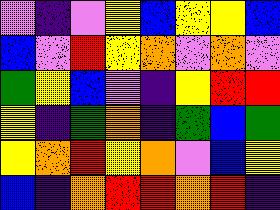[["violet", "indigo", "violet", "yellow", "blue", "yellow", "yellow", "blue"], ["blue", "violet", "red", "yellow", "orange", "violet", "orange", "violet"], ["green", "yellow", "blue", "violet", "indigo", "yellow", "red", "red"], ["yellow", "indigo", "green", "orange", "indigo", "green", "blue", "green"], ["yellow", "orange", "red", "yellow", "orange", "violet", "blue", "yellow"], ["blue", "indigo", "orange", "red", "red", "orange", "red", "indigo"]]